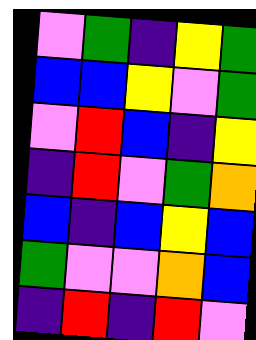[["violet", "green", "indigo", "yellow", "green"], ["blue", "blue", "yellow", "violet", "green"], ["violet", "red", "blue", "indigo", "yellow"], ["indigo", "red", "violet", "green", "orange"], ["blue", "indigo", "blue", "yellow", "blue"], ["green", "violet", "violet", "orange", "blue"], ["indigo", "red", "indigo", "red", "violet"]]